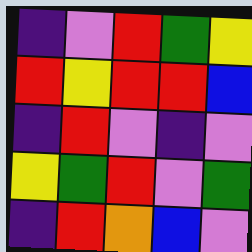[["indigo", "violet", "red", "green", "yellow"], ["red", "yellow", "red", "red", "blue"], ["indigo", "red", "violet", "indigo", "violet"], ["yellow", "green", "red", "violet", "green"], ["indigo", "red", "orange", "blue", "violet"]]